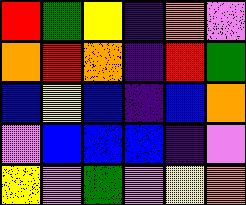[["red", "green", "yellow", "indigo", "orange", "violet"], ["orange", "red", "orange", "indigo", "red", "green"], ["blue", "yellow", "blue", "indigo", "blue", "orange"], ["violet", "blue", "blue", "blue", "indigo", "violet"], ["yellow", "violet", "green", "violet", "yellow", "orange"]]